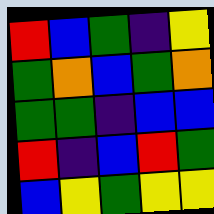[["red", "blue", "green", "indigo", "yellow"], ["green", "orange", "blue", "green", "orange"], ["green", "green", "indigo", "blue", "blue"], ["red", "indigo", "blue", "red", "green"], ["blue", "yellow", "green", "yellow", "yellow"]]